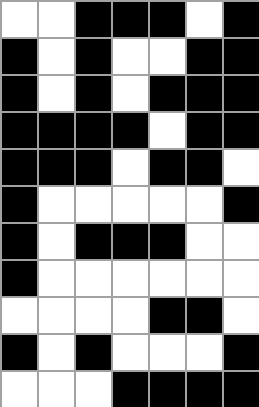[["white", "white", "black", "black", "black", "white", "black"], ["black", "white", "black", "white", "white", "black", "black"], ["black", "white", "black", "white", "black", "black", "black"], ["black", "black", "black", "black", "white", "black", "black"], ["black", "black", "black", "white", "black", "black", "white"], ["black", "white", "white", "white", "white", "white", "black"], ["black", "white", "black", "black", "black", "white", "white"], ["black", "white", "white", "white", "white", "white", "white"], ["white", "white", "white", "white", "black", "black", "white"], ["black", "white", "black", "white", "white", "white", "black"], ["white", "white", "white", "black", "black", "black", "black"]]